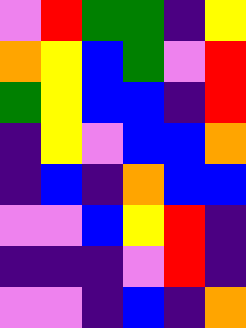[["violet", "red", "green", "green", "indigo", "yellow"], ["orange", "yellow", "blue", "green", "violet", "red"], ["green", "yellow", "blue", "blue", "indigo", "red"], ["indigo", "yellow", "violet", "blue", "blue", "orange"], ["indigo", "blue", "indigo", "orange", "blue", "blue"], ["violet", "violet", "blue", "yellow", "red", "indigo"], ["indigo", "indigo", "indigo", "violet", "red", "indigo"], ["violet", "violet", "indigo", "blue", "indigo", "orange"]]